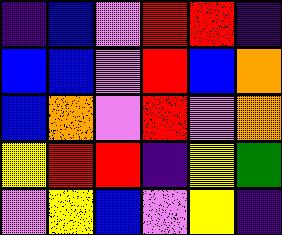[["indigo", "blue", "violet", "red", "red", "indigo"], ["blue", "blue", "violet", "red", "blue", "orange"], ["blue", "orange", "violet", "red", "violet", "orange"], ["yellow", "red", "red", "indigo", "yellow", "green"], ["violet", "yellow", "blue", "violet", "yellow", "indigo"]]